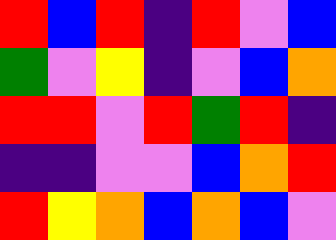[["red", "blue", "red", "indigo", "red", "violet", "blue"], ["green", "violet", "yellow", "indigo", "violet", "blue", "orange"], ["red", "red", "violet", "red", "green", "red", "indigo"], ["indigo", "indigo", "violet", "violet", "blue", "orange", "red"], ["red", "yellow", "orange", "blue", "orange", "blue", "violet"]]